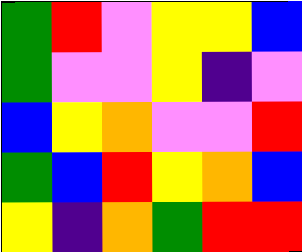[["green", "red", "violet", "yellow", "yellow", "blue"], ["green", "violet", "violet", "yellow", "indigo", "violet"], ["blue", "yellow", "orange", "violet", "violet", "red"], ["green", "blue", "red", "yellow", "orange", "blue"], ["yellow", "indigo", "orange", "green", "red", "red"]]